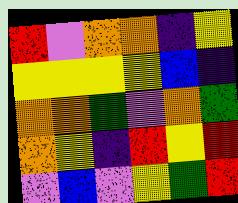[["red", "violet", "orange", "orange", "indigo", "yellow"], ["yellow", "yellow", "yellow", "yellow", "blue", "indigo"], ["orange", "orange", "green", "violet", "orange", "green"], ["orange", "yellow", "indigo", "red", "yellow", "red"], ["violet", "blue", "violet", "yellow", "green", "red"]]